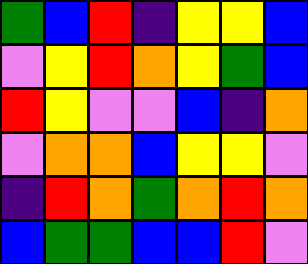[["green", "blue", "red", "indigo", "yellow", "yellow", "blue"], ["violet", "yellow", "red", "orange", "yellow", "green", "blue"], ["red", "yellow", "violet", "violet", "blue", "indigo", "orange"], ["violet", "orange", "orange", "blue", "yellow", "yellow", "violet"], ["indigo", "red", "orange", "green", "orange", "red", "orange"], ["blue", "green", "green", "blue", "blue", "red", "violet"]]